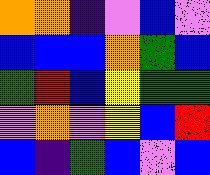[["orange", "orange", "indigo", "violet", "blue", "violet"], ["blue", "blue", "blue", "orange", "green", "blue"], ["green", "red", "blue", "yellow", "green", "green"], ["violet", "orange", "violet", "yellow", "blue", "red"], ["blue", "indigo", "green", "blue", "violet", "blue"]]